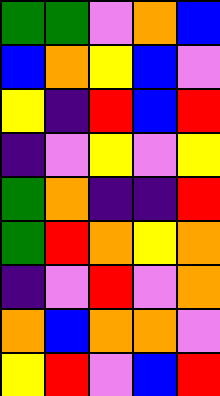[["green", "green", "violet", "orange", "blue"], ["blue", "orange", "yellow", "blue", "violet"], ["yellow", "indigo", "red", "blue", "red"], ["indigo", "violet", "yellow", "violet", "yellow"], ["green", "orange", "indigo", "indigo", "red"], ["green", "red", "orange", "yellow", "orange"], ["indigo", "violet", "red", "violet", "orange"], ["orange", "blue", "orange", "orange", "violet"], ["yellow", "red", "violet", "blue", "red"]]